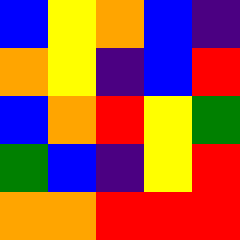[["blue", "yellow", "orange", "blue", "indigo"], ["orange", "yellow", "indigo", "blue", "red"], ["blue", "orange", "red", "yellow", "green"], ["green", "blue", "indigo", "yellow", "red"], ["orange", "orange", "red", "red", "red"]]